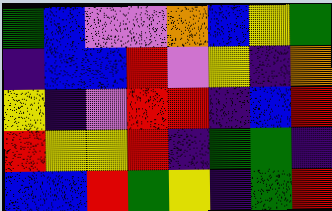[["green", "blue", "violet", "violet", "orange", "blue", "yellow", "green"], ["indigo", "blue", "blue", "red", "violet", "yellow", "indigo", "orange"], ["yellow", "indigo", "violet", "red", "red", "indigo", "blue", "red"], ["red", "yellow", "yellow", "red", "indigo", "green", "green", "indigo"], ["blue", "blue", "red", "green", "yellow", "indigo", "green", "red"]]